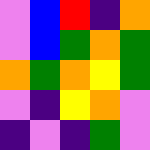[["violet", "blue", "red", "indigo", "orange"], ["violet", "blue", "green", "orange", "green"], ["orange", "green", "orange", "yellow", "green"], ["violet", "indigo", "yellow", "orange", "violet"], ["indigo", "violet", "indigo", "green", "violet"]]